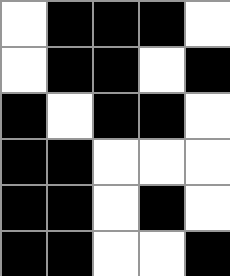[["white", "black", "black", "black", "white"], ["white", "black", "black", "white", "black"], ["black", "white", "black", "black", "white"], ["black", "black", "white", "white", "white"], ["black", "black", "white", "black", "white"], ["black", "black", "white", "white", "black"]]